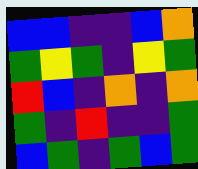[["blue", "blue", "indigo", "indigo", "blue", "orange"], ["green", "yellow", "green", "indigo", "yellow", "green"], ["red", "blue", "indigo", "orange", "indigo", "orange"], ["green", "indigo", "red", "indigo", "indigo", "green"], ["blue", "green", "indigo", "green", "blue", "green"]]